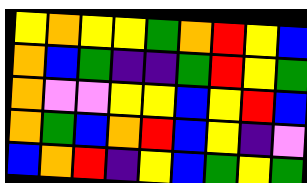[["yellow", "orange", "yellow", "yellow", "green", "orange", "red", "yellow", "blue"], ["orange", "blue", "green", "indigo", "indigo", "green", "red", "yellow", "green"], ["orange", "violet", "violet", "yellow", "yellow", "blue", "yellow", "red", "blue"], ["orange", "green", "blue", "orange", "red", "blue", "yellow", "indigo", "violet"], ["blue", "orange", "red", "indigo", "yellow", "blue", "green", "yellow", "green"]]